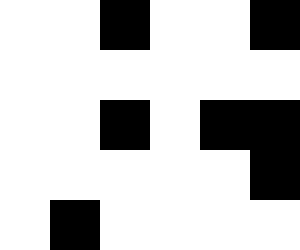[["white", "white", "black", "white", "white", "black"], ["white", "white", "white", "white", "white", "white"], ["white", "white", "black", "white", "black", "black"], ["white", "white", "white", "white", "white", "black"], ["white", "black", "white", "white", "white", "white"]]